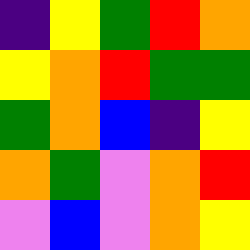[["indigo", "yellow", "green", "red", "orange"], ["yellow", "orange", "red", "green", "green"], ["green", "orange", "blue", "indigo", "yellow"], ["orange", "green", "violet", "orange", "red"], ["violet", "blue", "violet", "orange", "yellow"]]